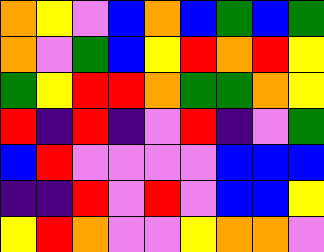[["orange", "yellow", "violet", "blue", "orange", "blue", "green", "blue", "green"], ["orange", "violet", "green", "blue", "yellow", "red", "orange", "red", "yellow"], ["green", "yellow", "red", "red", "orange", "green", "green", "orange", "yellow"], ["red", "indigo", "red", "indigo", "violet", "red", "indigo", "violet", "green"], ["blue", "red", "violet", "violet", "violet", "violet", "blue", "blue", "blue"], ["indigo", "indigo", "red", "violet", "red", "violet", "blue", "blue", "yellow"], ["yellow", "red", "orange", "violet", "violet", "yellow", "orange", "orange", "violet"]]